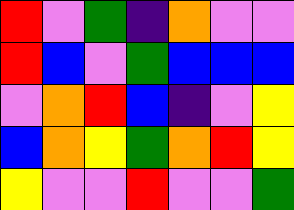[["red", "violet", "green", "indigo", "orange", "violet", "violet"], ["red", "blue", "violet", "green", "blue", "blue", "blue"], ["violet", "orange", "red", "blue", "indigo", "violet", "yellow"], ["blue", "orange", "yellow", "green", "orange", "red", "yellow"], ["yellow", "violet", "violet", "red", "violet", "violet", "green"]]